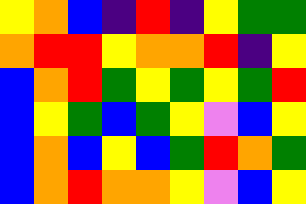[["yellow", "orange", "blue", "indigo", "red", "indigo", "yellow", "green", "green"], ["orange", "red", "red", "yellow", "orange", "orange", "red", "indigo", "yellow"], ["blue", "orange", "red", "green", "yellow", "green", "yellow", "green", "red"], ["blue", "yellow", "green", "blue", "green", "yellow", "violet", "blue", "yellow"], ["blue", "orange", "blue", "yellow", "blue", "green", "red", "orange", "green"], ["blue", "orange", "red", "orange", "orange", "yellow", "violet", "blue", "yellow"]]